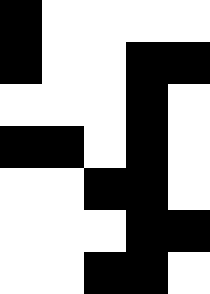[["black", "white", "white", "white", "white"], ["black", "white", "white", "black", "black"], ["white", "white", "white", "black", "white"], ["black", "black", "white", "black", "white"], ["white", "white", "black", "black", "white"], ["white", "white", "white", "black", "black"], ["white", "white", "black", "black", "white"]]